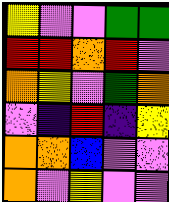[["yellow", "violet", "violet", "green", "green"], ["red", "red", "orange", "red", "violet"], ["orange", "yellow", "violet", "green", "orange"], ["violet", "indigo", "red", "indigo", "yellow"], ["orange", "orange", "blue", "violet", "violet"], ["orange", "violet", "yellow", "violet", "violet"]]